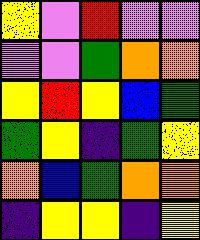[["yellow", "violet", "red", "violet", "violet"], ["violet", "violet", "green", "orange", "orange"], ["yellow", "red", "yellow", "blue", "green"], ["green", "yellow", "indigo", "green", "yellow"], ["orange", "blue", "green", "orange", "orange"], ["indigo", "yellow", "yellow", "indigo", "yellow"]]